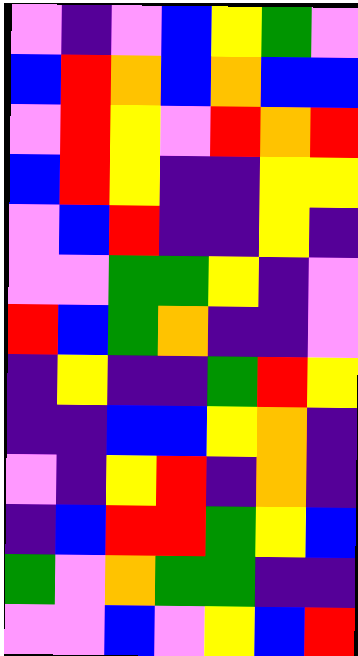[["violet", "indigo", "violet", "blue", "yellow", "green", "violet"], ["blue", "red", "orange", "blue", "orange", "blue", "blue"], ["violet", "red", "yellow", "violet", "red", "orange", "red"], ["blue", "red", "yellow", "indigo", "indigo", "yellow", "yellow"], ["violet", "blue", "red", "indigo", "indigo", "yellow", "indigo"], ["violet", "violet", "green", "green", "yellow", "indigo", "violet"], ["red", "blue", "green", "orange", "indigo", "indigo", "violet"], ["indigo", "yellow", "indigo", "indigo", "green", "red", "yellow"], ["indigo", "indigo", "blue", "blue", "yellow", "orange", "indigo"], ["violet", "indigo", "yellow", "red", "indigo", "orange", "indigo"], ["indigo", "blue", "red", "red", "green", "yellow", "blue"], ["green", "violet", "orange", "green", "green", "indigo", "indigo"], ["violet", "violet", "blue", "violet", "yellow", "blue", "red"]]